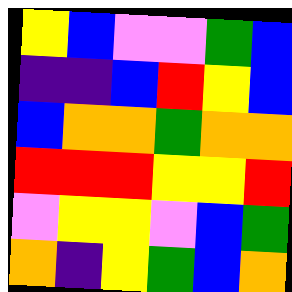[["yellow", "blue", "violet", "violet", "green", "blue"], ["indigo", "indigo", "blue", "red", "yellow", "blue"], ["blue", "orange", "orange", "green", "orange", "orange"], ["red", "red", "red", "yellow", "yellow", "red"], ["violet", "yellow", "yellow", "violet", "blue", "green"], ["orange", "indigo", "yellow", "green", "blue", "orange"]]